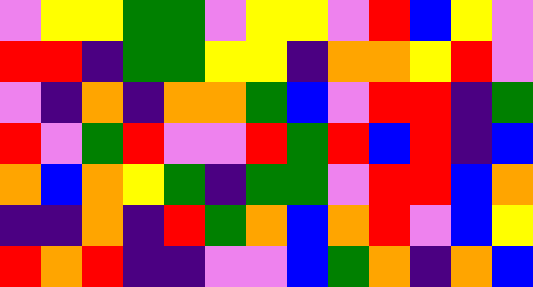[["violet", "yellow", "yellow", "green", "green", "violet", "yellow", "yellow", "violet", "red", "blue", "yellow", "violet"], ["red", "red", "indigo", "green", "green", "yellow", "yellow", "indigo", "orange", "orange", "yellow", "red", "violet"], ["violet", "indigo", "orange", "indigo", "orange", "orange", "green", "blue", "violet", "red", "red", "indigo", "green"], ["red", "violet", "green", "red", "violet", "violet", "red", "green", "red", "blue", "red", "indigo", "blue"], ["orange", "blue", "orange", "yellow", "green", "indigo", "green", "green", "violet", "red", "red", "blue", "orange"], ["indigo", "indigo", "orange", "indigo", "red", "green", "orange", "blue", "orange", "red", "violet", "blue", "yellow"], ["red", "orange", "red", "indigo", "indigo", "violet", "violet", "blue", "green", "orange", "indigo", "orange", "blue"]]